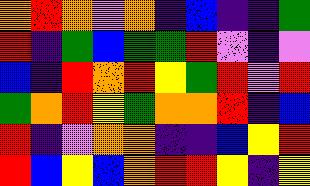[["orange", "red", "orange", "violet", "orange", "indigo", "blue", "indigo", "indigo", "green"], ["red", "indigo", "green", "blue", "green", "green", "red", "violet", "indigo", "violet"], ["blue", "indigo", "red", "orange", "red", "yellow", "green", "red", "violet", "red"], ["green", "orange", "red", "yellow", "green", "orange", "orange", "red", "indigo", "blue"], ["red", "indigo", "violet", "orange", "orange", "indigo", "indigo", "blue", "yellow", "red"], ["red", "blue", "yellow", "blue", "orange", "red", "red", "yellow", "indigo", "yellow"]]